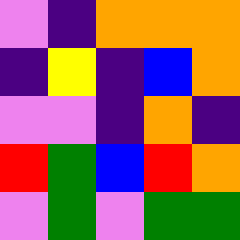[["violet", "indigo", "orange", "orange", "orange"], ["indigo", "yellow", "indigo", "blue", "orange"], ["violet", "violet", "indigo", "orange", "indigo"], ["red", "green", "blue", "red", "orange"], ["violet", "green", "violet", "green", "green"]]